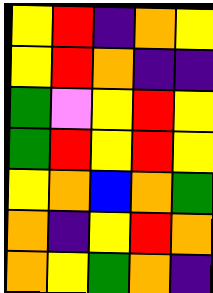[["yellow", "red", "indigo", "orange", "yellow"], ["yellow", "red", "orange", "indigo", "indigo"], ["green", "violet", "yellow", "red", "yellow"], ["green", "red", "yellow", "red", "yellow"], ["yellow", "orange", "blue", "orange", "green"], ["orange", "indigo", "yellow", "red", "orange"], ["orange", "yellow", "green", "orange", "indigo"]]